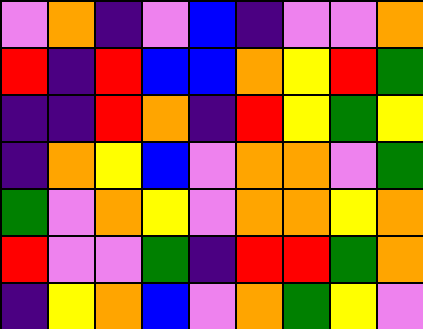[["violet", "orange", "indigo", "violet", "blue", "indigo", "violet", "violet", "orange"], ["red", "indigo", "red", "blue", "blue", "orange", "yellow", "red", "green"], ["indigo", "indigo", "red", "orange", "indigo", "red", "yellow", "green", "yellow"], ["indigo", "orange", "yellow", "blue", "violet", "orange", "orange", "violet", "green"], ["green", "violet", "orange", "yellow", "violet", "orange", "orange", "yellow", "orange"], ["red", "violet", "violet", "green", "indigo", "red", "red", "green", "orange"], ["indigo", "yellow", "orange", "blue", "violet", "orange", "green", "yellow", "violet"]]